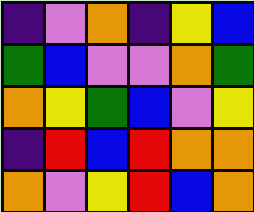[["indigo", "violet", "orange", "indigo", "yellow", "blue"], ["green", "blue", "violet", "violet", "orange", "green"], ["orange", "yellow", "green", "blue", "violet", "yellow"], ["indigo", "red", "blue", "red", "orange", "orange"], ["orange", "violet", "yellow", "red", "blue", "orange"]]